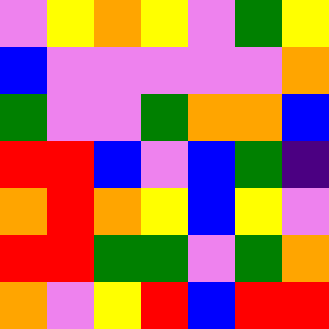[["violet", "yellow", "orange", "yellow", "violet", "green", "yellow"], ["blue", "violet", "violet", "violet", "violet", "violet", "orange"], ["green", "violet", "violet", "green", "orange", "orange", "blue"], ["red", "red", "blue", "violet", "blue", "green", "indigo"], ["orange", "red", "orange", "yellow", "blue", "yellow", "violet"], ["red", "red", "green", "green", "violet", "green", "orange"], ["orange", "violet", "yellow", "red", "blue", "red", "red"]]